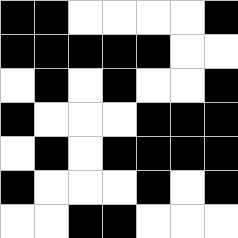[["black", "black", "white", "white", "white", "white", "black"], ["black", "black", "black", "black", "black", "white", "white"], ["white", "black", "white", "black", "white", "white", "black"], ["black", "white", "white", "white", "black", "black", "black"], ["white", "black", "white", "black", "black", "black", "black"], ["black", "white", "white", "white", "black", "white", "black"], ["white", "white", "black", "black", "white", "white", "white"]]